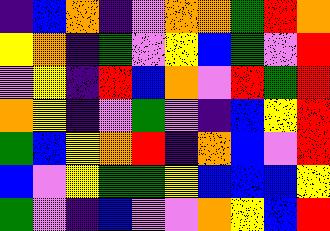[["indigo", "blue", "orange", "indigo", "violet", "orange", "orange", "green", "red", "orange"], ["yellow", "orange", "indigo", "green", "violet", "yellow", "blue", "green", "violet", "red"], ["violet", "yellow", "indigo", "red", "blue", "orange", "violet", "red", "green", "red"], ["orange", "yellow", "indigo", "violet", "green", "violet", "indigo", "blue", "yellow", "red"], ["green", "blue", "yellow", "orange", "red", "indigo", "orange", "blue", "violet", "red"], ["blue", "violet", "yellow", "green", "green", "yellow", "blue", "blue", "blue", "yellow"], ["green", "violet", "indigo", "blue", "violet", "violet", "orange", "yellow", "blue", "red"]]